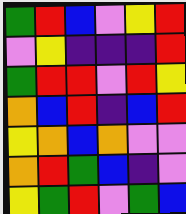[["green", "red", "blue", "violet", "yellow", "red"], ["violet", "yellow", "indigo", "indigo", "indigo", "red"], ["green", "red", "red", "violet", "red", "yellow"], ["orange", "blue", "red", "indigo", "blue", "red"], ["yellow", "orange", "blue", "orange", "violet", "violet"], ["orange", "red", "green", "blue", "indigo", "violet"], ["yellow", "green", "red", "violet", "green", "blue"]]